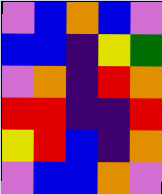[["violet", "blue", "orange", "blue", "violet"], ["blue", "blue", "indigo", "yellow", "green"], ["violet", "orange", "indigo", "red", "orange"], ["red", "red", "indigo", "indigo", "red"], ["yellow", "red", "blue", "indigo", "orange"], ["violet", "blue", "blue", "orange", "violet"]]